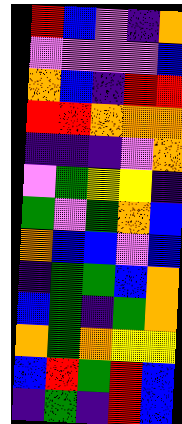[["red", "blue", "violet", "indigo", "orange"], ["violet", "violet", "violet", "violet", "blue"], ["orange", "blue", "indigo", "red", "red"], ["red", "red", "orange", "orange", "orange"], ["indigo", "indigo", "indigo", "violet", "orange"], ["violet", "green", "yellow", "yellow", "indigo"], ["green", "violet", "green", "orange", "blue"], ["orange", "blue", "blue", "violet", "blue"], ["indigo", "green", "green", "blue", "orange"], ["blue", "green", "indigo", "green", "orange"], ["orange", "green", "orange", "yellow", "yellow"], ["blue", "red", "green", "red", "blue"], ["indigo", "green", "indigo", "red", "blue"]]